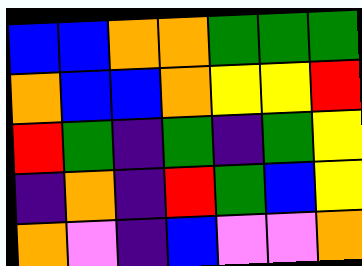[["blue", "blue", "orange", "orange", "green", "green", "green"], ["orange", "blue", "blue", "orange", "yellow", "yellow", "red"], ["red", "green", "indigo", "green", "indigo", "green", "yellow"], ["indigo", "orange", "indigo", "red", "green", "blue", "yellow"], ["orange", "violet", "indigo", "blue", "violet", "violet", "orange"]]